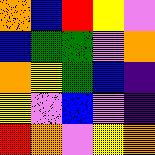[["orange", "blue", "red", "yellow", "violet"], ["blue", "green", "green", "violet", "orange"], ["orange", "yellow", "green", "blue", "indigo"], ["yellow", "violet", "blue", "violet", "indigo"], ["red", "orange", "violet", "yellow", "orange"]]